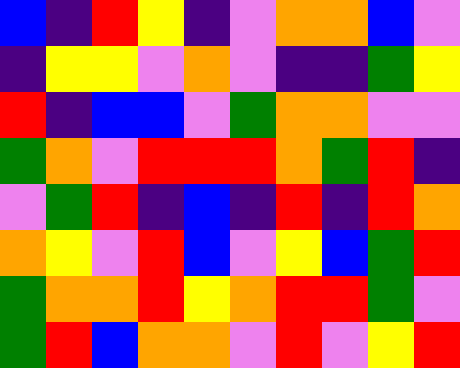[["blue", "indigo", "red", "yellow", "indigo", "violet", "orange", "orange", "blue", "violet"], ["indigo", "yellow", "yellow", "violet", "orange", "violet", "indigo", "indigo", "green", "yellow"], ["red", "indigo", "blue", "blue", "violet", "green", "orange", "orange", "violet", "violet"], ["green", "orange", "violet", "red", "red", "red", "orange", "green", "red", "indigo"], ["violet", "green", "red", "indigo", "blue", "indigo", "red", "indigo", "red", "orange"], ["orange", "yellow", "violet", "red", "blue", "violet", "yellow", "blue", "green", "red"], ["green", "orange", "orange", "red", "yellow", "orange", "red", "red", "green", "violet"], ["green", "red", "blue", "orange", "orange", "violet", "red", "violet", "yellow", "red"]]